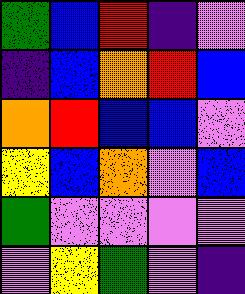[["green", "blue", "red", "indigo", "violet"], ["indigo", "blue", "orange", "red", "blue"], ["orange", "red", "blue", "blue", "violet"], ["yellow", "blue", "orange", "violet", "blue"], ["green", "violet", "violet", "violet", "violet"], ["violet", "yellow", "green", "violet", "indigo"]]